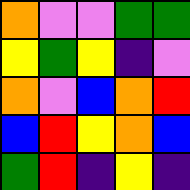[["orange", "violet", "violet", "green", "green"], ["yellow", "green", "yellow", "indigo", "violet"], ["orange", "violet", "blue", "orange", "red"], ["blue", "red", "yellow", "orange", "blue"], ["green", "red", "indigo", "yellow", "indigo"]]